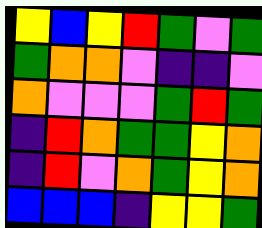[["yellow", "blue", "yellow", "red", "green", "violet", "green"], ["green", "orange", "orange", "violet", "indigo", "indigo", "violet"], ["orange", "violet", "violet", "violet", "green", "red", "green"], ["indigo", "red", "orange", "green", "green", "yellow", "orange"], ["indigo", "red", "violet", "orange", "green", "yellow", "orange"], ["blue", "blue", "blue", "indigo", "yellow", "yellow", "green"]]